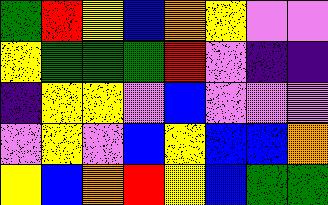[["green", "red", "yellow", "blue", "orange", "yellow", "violet", "violet"], ["yellow", "green", "green", "green", "red", "violet", "indigo", "indigo"], ["indigo", "yellow", "yellow", "violet", "blue", "violet", "violet", "violet"], ["violet", "yellow", "violet", "blue", "yellow", "blue", "blue", "orange"], ["yellow", "blue", "orange", "red", "yellow", "blue", "green", "green"]]